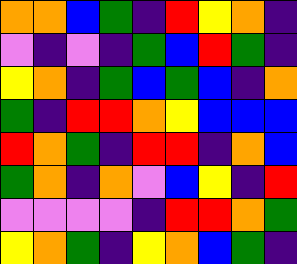[["orange", "orange", "blue", "green", "indigo", "red", "yellow", "orange", "indigo"], ["violet", "indigo", "violet", "indigo", "green", "blue", "red", "green", "indigo"], ["yellow", "orange", "indigo", "green", "blue", "green", "blue", "indigo", "orange"], ["green", "indigo", "red", "red", "orange", "yellow", "blue", "blue", "blue"], ["red", "orange", "green", "indigo", "red", "red", "indigo", "orange", "blue"], ["green", "orange", "indigo", "orange", "violet", "blue", "yellow", "indigo", "red"], ["violet", "violet", "violet", "violet", "indigo", "red", "red", "orange", "green"], ["yellow", "orange", "green", "indigo", "yellow", "orange", "blue", "green", "indigo"]]